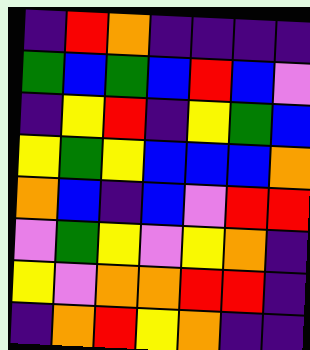[["indigo", "red", "orange", "indigo", "indigo", "indigo", "indigo"], ["green", "blue", "green", "blue", "red", "blue", "violet"], ["indigo", "yellow", "red", "indigo", "yellow", "green", "blue"], ["yellow", "green", "yellow", "blue", "blue", "blue", "orange"], ["orange", "blue", "indigo", "blue", "violet", "red", "red"], ["violet", "green", "yellow", "violet", "yellow", "orange", "indigo"], ["yellow", "violet", "orange", "orange", "red", "red", "indigo"], ["indigo", "orange", "red", "yellow", "orange", "indigo", "indigo"]]